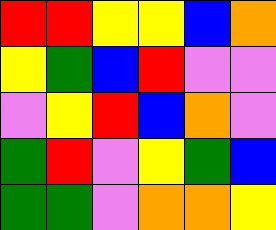[["red", "red", "yellow", "yellow", "blue", "orange"], ["yellow", "green", "blue", "red", "violet", "violet"], ["violet", "yellow", "red", "blue", "orange", "violet"], ["green", "red", "violet", "yellow", "green", "blue"], ["green", "green", "violet", "orange", "orange", "yellow"]]